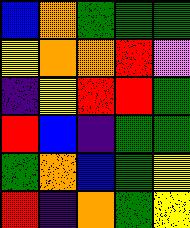[["blue", "orange", "green", "green", "green"], ["yellow", "orange", "orange", "red", "violet"], ["indigo", "yellow", "red", "red", "green"], ["red", "blue", "indigo", "green", "green"], ["green", "orange", "blue", "green", "yellow"], ["red", "indigo", "orange", "green", "yellow"]]